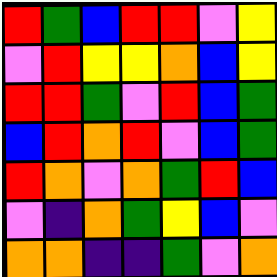[["red", "green", "blue", "red", "red", "violet", "yellow"], ["violet", "red", "yellow", "yellow", "orange", "blue", "yellow"], ["red", "red", "green", "violet", "red", "blue", "green"], ["blue", "red", "orange", "red", "violet", "blue", "green"], ["red", "orange", "violet", "orange", "green", "red", "blue"], ["violet", "indigo", "orange", "green", "yellow", "blue", "violet"], ["orange", "orange", "indigo", "indigo", "green", "violet", "orange"]]